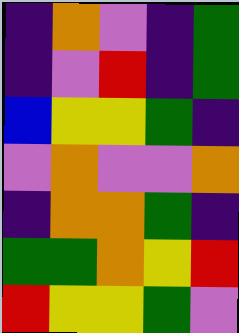[["indigo", "orange", "violet", "indigo", "green"], ["indigo", "violet", "red", "indigo", "green"], ["blue", "yellow", "yellow", "green", "indigo"], ["violet", "orange", "violet", "violet", "orange"], ["indigo", "orange", "orange", "green", "indigo"], ["green", "green", "orange", "yellow", "red"], ["red", "yellow", "yellow", "green", "violet"]]